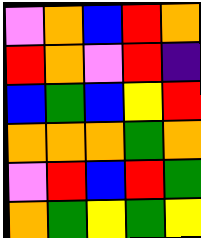[["violet", "orange", "blue", "red", "orange"], ["red", "orange", "violet", "red", "indigo"], ["blue", "green", "blue", "yellow", "red"], ["orange", "orange", "orange", "green", "orange"], ["violet", "red", "blue", "red", "green"], ["orange", "green", "yellow", "green", "yellow"]]